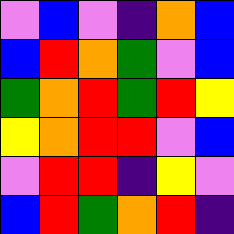[["violet", "blue", "violet", "indigo", "orange", "blue"], ["blue", "red", "orange", "green", "violet", "blue"], ["green", "orange", "red", "green", "red", "yellow"], ["yellow", "orange", "red", "red", "violet", "blue"], ["violet", "red", "red", "indigo", "yellow", "violet"], ["blue", "red", "green", "orange", "red", "indigo"]]